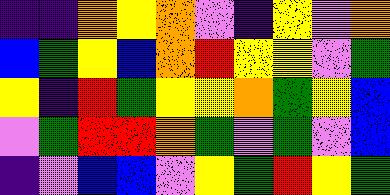[["indigo", "indigo", "orange", "yellow", "orange", "violet", "indigo", "yellow", "violet", "orange"], ["blue", "green", "yellow", "blue", "orange", "red", "yellow", "yellow", "violet", "green"], ["yellow", "indigo", "red", "green", "yellow", "yellow", "orange", "green", "yellow", "blue"], ["violet", "green", "red", "red", "orange", "green", "violet", "green", "violet", "blue"], ["indigo", "violet", "blue", "blue", "violet", "yellow", "green", "red", "yellow", "green"]]